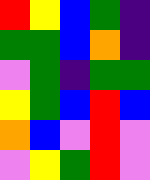[["red", "yellow", "blue", "green", "indigo"], ["green", "green", "blue", "orange", "indigo"], ["violet", "green", "indigo", "green", "green"], ["yellow", "green", "blue", "red", "blue"], ["orange", "blue", "violet", "red", "violet"], ["violet", "yellow", "green", "red", "violet"]]